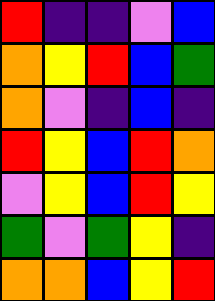[["red", "indigo", "indigo", "violet", "blue"], ["orange", "yellow", "red", "blue", "green"], ["orange", "violet", "indigo", "blue", "indigo"], ["red", "yellow", "blue", "red", "orange"], ["violet", "yellow", "blue", "red", "yellow"], ["green", "violet", "green", "yellow", "indigo"], ["orange", "orange", "blue", "yellow", "red"]]